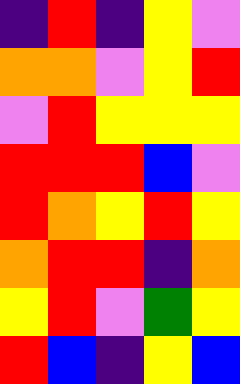[["indigo", "red", "indigo", "yellow", "violet"], ["orange", "orange", "violet", "yellow", "red"], ["violet", "red", "yellow", "yellow", "yellow"], ["red", "red", "red", "blue", "violet"], ["red", "orange", "yellow", "red", "yellow"], ["orange", "red", "red", "indigo", "orange"], ["yellow", "red", "violet", "green", "yellow"], ["red", "blue", "indigo", "yellow", "blue"]]